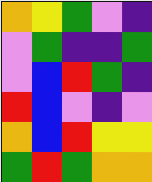[["orange", "yellow", "green", "violet", "indigo"], ["violet", "green", "indigo", "indigo", "green"], ["violet", "blue", "red", "green", "indigo"], ["red", "blue", "violet", "indigo", "violet"], ["orange", "blue", "red", "yellow", "yellow"], ["green", "red", "green", "orange", "orange"]]